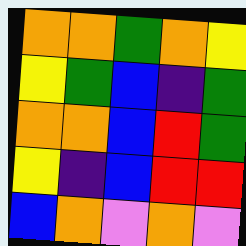[["orange", "orange", "green", "orange", "yellow"], ["yellow", "green", "blue", "indigo", "green"], ["orange", "orange", "blue", "red", "green"], ["yellow", "indigo", "blue", "red", "red"], ["blue", "orange", "violet", "orange", "violet"]]